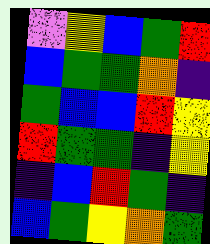[["violet", "yellow", "blue", "green", "red"], ["blue", "green", "green", "orange", "indigo"], ["green", "blue", "blue", "red", "yellow"], ["red", "green", "green", "indigo", "yellow"], ["indigo", "blue", "red", "green", "indigo"], ["blue", "green", "yellow", "orange", "green"]]